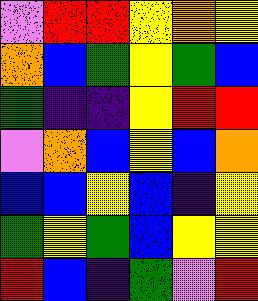[["violet", "red", "red", "yellow", "orange", "yellow"], ["orange", "blue", "green", "yellow", "green", "blue"], ["green", "indigo", "indigo", "yellow", "red", "red"], ["violet", "orange", "blue", "yellow", "blue", "orange"], ["blue", "blue", "yellow", "blue", "indigo", "yellow"], ["green", "yellow", "green", "blue", "yellow", "yellow"], ["red", "blue", "indigo", "green", "violet", "red"]]